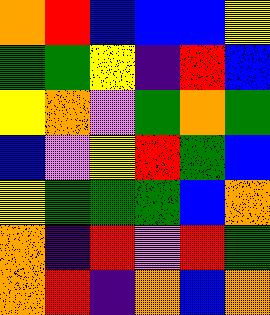[["orange", "red", "blue", "blue", "blue", "yellow"], ["green", "green", "yellow", "indigo", "red", "blue"], ["yellow", "orange", "violet", "green", "orange", "green"], ["blue", "violet", "yellow", "red", "green", "blue"], ["yellow", "green", "green", "green", "blue", "orange"], ["orange", "indigo", "red", "violet", "red", "green"], ["orange", "red", "indigo", "orange", "blue", "orange"]]